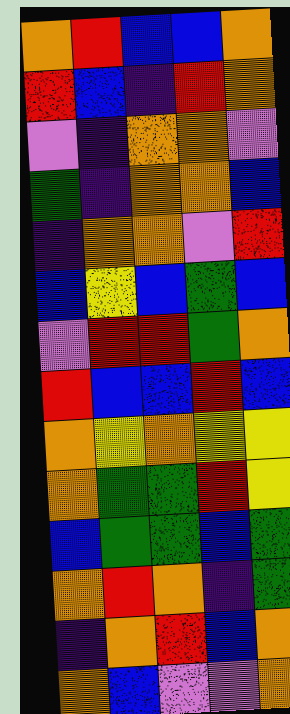[["orange", "red", "blue", "blue", "orange"], ["red", "blue", "indigo", "red", "orange"], ["violet", "indigo", "orange", "orange", "violet"], ["green", "indigo", "orange", "orange", "blue"], ["indigo", "orange", "orange", "violet", "red"], ["blue", "yellow", "blue", "green", "blue"], ["violet", "red", "red", "green", "orange"], ["red", "blue", "blue", "red", "blue"], ["orange", "yellow", "orange", "yellow", "yellow"], ["orange", "green", "green", "red", "yellow"], ["blue", "green", "green", "blue", "green"], ["orange", "red", "orange", "indigo", "green"], ["indigo", "orange", "red", "blue", "orange"], ["orange", "blue", "violet", "violet", "orange"]]